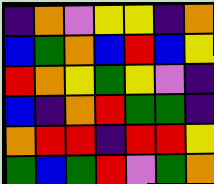[["indigo", "orange", "violet", "yellow", "yellow", "indigo", "orange"], ["blue", "green", "orange", "blue", "red", "blue", "yellow"], ["red", "orange", "yellow", "green", "yellow", "violet", "indigo"], ["blue", "indigo", "orange", "red", "green", "green", "indigo"], ["orange", "red", "red", "indigo", "red", "red", "yellow"], ["green", "blue", "green", "red", "violet", "green", "orange"]]